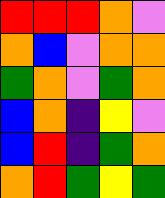[["red", "red", "red", "orange", "violet"], ["orange", "blue", "violet", "orange", "orange"], ["green", "orange", "violet", "green", "orange"], ["blue", "orange", "indigo", "yellow", "violet"], ["blue", "red", "indigo", "green", "orange"], ["orange", "red", "green", "yellow", "green"]]